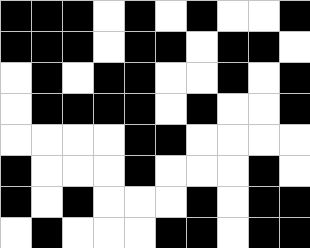[["black", "black", "black", "white", "black", "white", "black", "white", "white", "black"], ["black", "black", "black", "white", "black", "black", "white", "black", "black", "white"], ["white", "black", "white", "black", "black", "white", "white", "black", "white", "black"], ["white", "black", "black", "black", "black", "white", "black", "white", "white", "black"], ["white", "white", "white", "white", "black", "black", "white", "white", "white", "white"], ["black", "white", "white", "white", "black", "white", "white", "white", "black", "white"], ["black", "white", "black", "white", "white", "white", "black", "white", "black", "black"], ["white", "black", "white", "white", "white", "black", "black", "white", "black", "black"]]